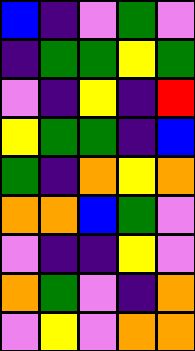[["blue", "indigo", "violet", "green", "violet"], ["indigo", "green", "green", "yellow", "green"], ["violet", "indigo", "yellow", "indigo", "red"], ["yellow", "green", "green", "indigo", "blue"], ["green", "indigo", "orange", "yellow", "orange"], ["orange", "orange", "blue", "green", "violet"], ["violet", "indigo", "indigo", "yellow", "violet"], ["orange", "green", "violet", "indigo", "orange"], ["violet", "yellow", "violet", "orange", "orange"]]